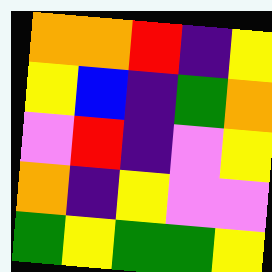[["orange", "orange", "red", "indigo", "yellow"], ["yellow", "blue", "indigo", "green", "orange"], ["violet", "red", "indigo", "violet", "yellow"], ["orange", "indigo", "yellow", "violet", "violet"], ["green", "yellow", "green", "green", "yellow"]]